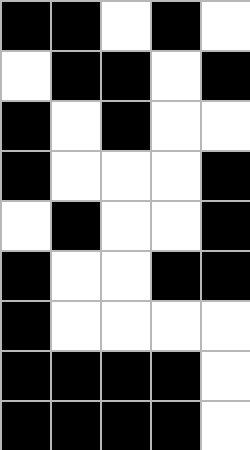[["black", "black", "white", "black", "white"], ["white", "black", "black", "white", "black"], ["black", "white", "black", "white", "white"], ["black", "white", "white", "white", "black"], ["white", "black", "white", "white", "black"], ["black", "white", "white", "black", "black"], ["black", "white", "white", "white", "white"], ["black", "black", "black", "black", "white"], ["black", "black", "black", "black", "white"]]